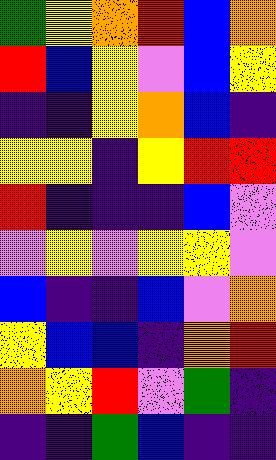[["green", "yellow", "orange", "red", "blue", "orange"], ["red", "blue", "yellow", "violet", "blue", "yellow"], ["indigo", "indigo", "yellow", "orange", "blue", "indigo"], ["yellow", "yellow", "indigo", "yellow", "red", "red"], ["red", "indigo", "indigo", "indigo", "blue", "violet"], ["violet", "yellow", "violet", "yellow", "yellow", "violet"], ["blue", "indigo", "indigo", "blue", "violet", "orange"], ["yellow", "blue", "blue", "indigo", "orange", "red"], ["orange", "yellow", "red", "violet", "green", "indigo"], ["indigo", "indigo", "green", "blue", "indigo", "indigo"]]